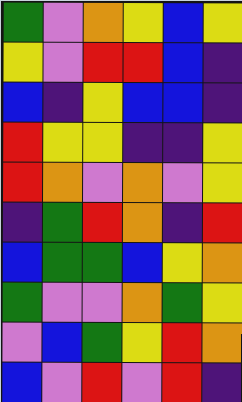[["green", "violet", "orange", "yellow", "blue", "yellow"], ["yellow", "violet", "red", "red", "blue", "indigo"], ["blue", "indigo", "yellow", "blue", "blue", "indigo"], ["red", "yellow", "yellow", "indigo", "indigo", "yellow"], ["red", "orange", "violet", "orange", "violet", "yellow"], ["indigo", "green", "red", "orange", "indigo", "red"], ["blue", "green", "green", "blue", "yellow", "orange"], ["green", "violet", "violet", "orange", "green", "yellow"], ["violet", "blue", "green", "yellow", "red", "orange"], ["blue", "violet", "red", "violet", "red", "indigo"]]